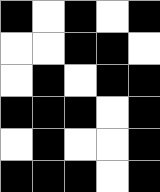[["black", "white", "black", "white", "black"], ["white", "white", "black", "black", "white"], ["white", "black", "white", "black", "black"], ["black", "black", "black", "white", "black"], ["white", "black", "white", "white", "black"], ["black", "black", "black", "white", "black"]]